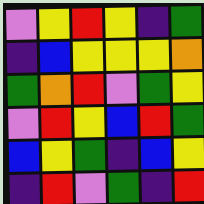[["violet", "yellow", "red", "yellow", "indigo", "green"], ["indigo", "blue", "yellow", "yellow", "yellow", "orange"], ["green", "orange", "red", "violet", "green", "yellow"], ["violet", "red", "yellow", "blue", "red", "green"], ["blue", "yellow", "green", "indigo", "blue", "yellow"], ["indigo", "red", "violet", "green", "indigo", "red"]]